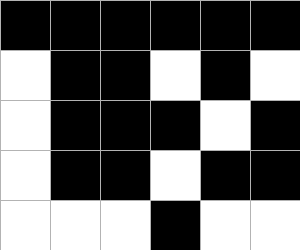[["black", "black", "black", "black", "black", "black"], ["white", "black", "black", "white", "black", "white"], ["white", "black", "black", "black", "white", "black"], ["white", "black", "black", "white", "black", "black"], ["white", "white", "white", "black", "white", "white"]]